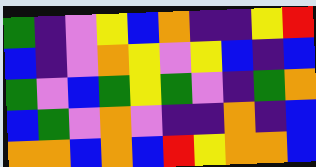[["green", "indigo", "violet", "yellow", "blue", "orange", "indigo", "indigo", "yellow", "red"], ["blue", "indigo", "violet", "orange", "yellow", "violet", "yellow", "blue", "indigo", "blue"], ["green", "violet", "blue", "green", "yellow", "green", "violet", "indigo", "green", "orange"], ["blue", "green", "violet", "orange", "violet", "indigo", "indigo", "orange", "indigo", "blue"], ["orange", "orange", "blue", "orange", "blue", "red", "yellow", "orange", "orange", "blue"]]